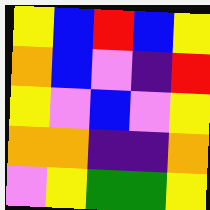[["yellow", "blue", "red", "blue", "yellow"], ["orange", "blue", "violet", "indigo", "red"], ["yellow", "violet", "blue", "violet", "yellow"], ["orange", "orange", "indigo", "indigo", "orange"], ["violet", "yellow", "green", "green", "yellow"]]